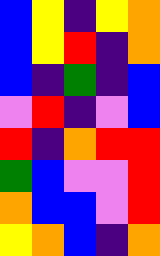[["blue", "yellow", "indigo", "yellow", "orange"], ["blue", "yellow", "red", "indigo", "orange"], ["blue", "indigo", "green", "indigo", "blue"], ["violet", "red", "indigo", "violet", "blue"], ["red", "indigo", "orange", "red", "red"], ["green", "blue", "violet", "violet", "red"], ["orange", "blue", "blue", "violet", "red"], ["yellow", "orange", "blue", "indigo", "orange"]]